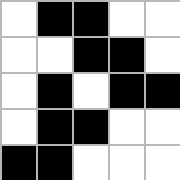[["white", "black", "black", "white", "white"], ["white", "white", "black", "black", "white"], ["white", "black", "white", "black", "black"], ["white", "black", "black", "white", "white"], ["black", "black", "white", "white", "white"]]